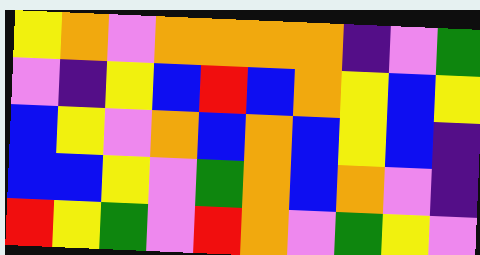[["yellow", "orange", "violet", "orange", "orange", "orange", "orange", "indigo", "violet", "green"], ["violet", "indigo", "yellow", "blue", "red", "blue", "orange", "yellow", "blue", "yellow"], ["blue", "yellow", "violet", "orange", "blue", "orange", "blue", "yellow", "blue", "indigo"], ["blue", "blue", "yellow", "violet", "green", "orange", "blue", "orange", "violet", "indigo"], ["red", "yellow", "green", "violet", "red", "orange", "violet", "green", "yellow", "violet"]]